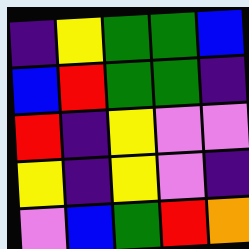[["indigo", "yellow", "green", "green", "blue"], ["blue", "red", "green", "green", "indigo"], ["red", "indigo", "yellow", "violet", "violet"], ["yellow", "indigo", "yellow", "violet", "indigo"], ["violet", "blue", "green", "red", "orange"]]